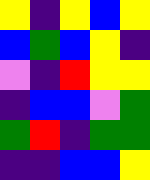[["yellow", "indigo", "yellow", "blue", "yellow"], ["blue", "green", "blue", "yellow", "indigo"], ["violet", "indigo", "red", "yellow", "yellow"], ["indigo", "blue", "blue", "violet", "green"], ["green", "red", "indigo", "green", "green"], ["indigo", "indigo", "blue", "blue", "yellow"]]